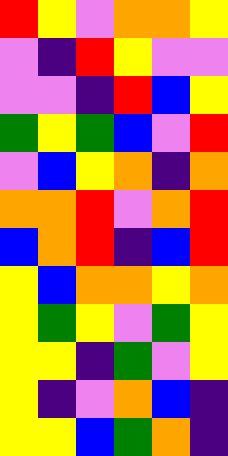[["red", "yellow", "violet", "orange", "orange", "yellow"], ["violet", "indigo", "red", "yellow", "violet", "violet"], ["violet", "violet", "indigo", "red", "blue", "yellow"], ["green", "yellow", "green", "blue", "violet", "red"], ["violet", "blue", "yellow", "orange", "indigo", "orange"], ["orange", "orange", "red", "violet", "orange", "red"], ["blue", "orange", "red", "indigo", "blue", "red"], ["yellow", "blue", "orange", "orange", "yellow", "orange"], ["yellow", "green", "yellow", "violet", "green", "yellow"], ["yellow", "yellow", "indigo", "green", "violet", "yellow"], ["yellow", "indigo", "violet", "orange", "blue", "indigo"], ["yellow", "yellow", "blue", "green", "orange", "indigo"]]